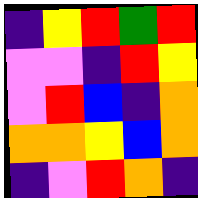[["indigo", "yellow", "red", "green", "red"], ["violet", "violet", "indigo", "red", "yellow"], ["violet", "red", "blue", "indigo", "orange"], ["orange", "orange", "yellow", "blue", "orange"], ["indigo", "violet", "red", "orange", "indigo"]]